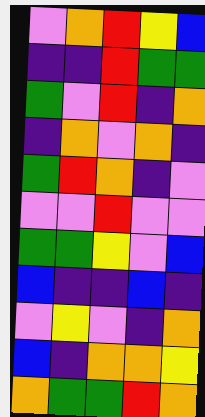[["violet", "orange", "red", "yellow", "blue"], ["indigo", "indigo", "red", "green", "green"], ["green", "violet", "red", "indigo", "orange"], ["indigo", "orange", "violet", "orange", "indigo"], ["green", "red", "orange", "indigo", "violet"], ["violet", "violet", "red", "violet", "violet"], ["green", "green", "yellow", "violet", "blue"], ["blue", "indigo", "indigo", "blue", "indigo"], ["violet", "yellow", "violet", "indigo", "orange"], ["blue", "indigo", "orange", "orange", "yellow"], ["orange", "green", "green", "red", "orange"]]